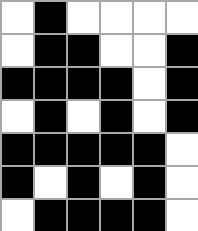[["white", "black", "white", "white", "white", "white"], ["white", "black", "black", "white", "white", "black"], ["black", "black", "black", "black", "white", "black"], ["white", "black", "white", "black", "white", "black"], ["black", "black", "black", "black", "black", "white"], ["black", "white", "black", "white", "black", "white"], ["white", "black", "black", "black", "black", "white"]]